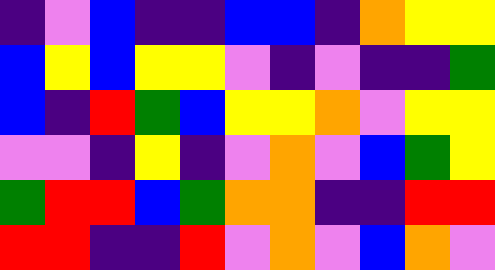[["indigo", "violet", "blue", "indigo", "indigo", "blue", "blue", "indigo", "orange", "yellow", "yellow"], ["blue", "yellow", "blue", "yellow", "yellow", "violet", "indigo", "violet", "indigo", "indigo", "green"], ["blue", "indigo", "red", "green", "blue", "yellow", "yellow", "orange", "violet", "yellow", "yellow"], ["violet", "violet", "indigo", "yellow", "indigo", "violet", "orange", "violet", "blue", "green", "yellow"], ["green", "red", "red", "blue", "green", "orange", "orange", "indigo", "indigo", "red", "red"], ["red", "red", "indigo", "indigo", "red", "violet", "orange", "violet", "blue", "orange", "violet"]]